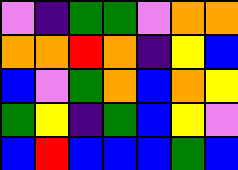[["violet", "indigo", "green", "green", "violet", "orange", "orange"], ["orange", "orange", "red", "orange", "indigo", "yellow", "blue"], ["blue", "violet", "green", "orange", "blue", "orange", "yellow"], ["green", "yellow", "indigo", "green", "blue", "yellow", "violet"], ["blue", "red", "blue", "blue", "blue", "green", "blue"]]